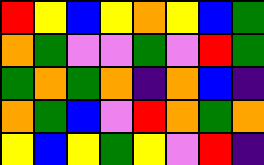[["red", "yellow", "blue", "yellow", "orange", "yellow", "blue", "green"], ["orange", "green", "violet", "violet", "green", "violet", "red", "green"], ["green", "orange", "green", "orange", "indigo", "orange", "blue", "indigo"], ["orange", "green", "blue", "violet", "red", "orange", "green", "orange"], ["yellow", "blue", "yellow", "green", "yellow", "violet", "red", "indigo"]]